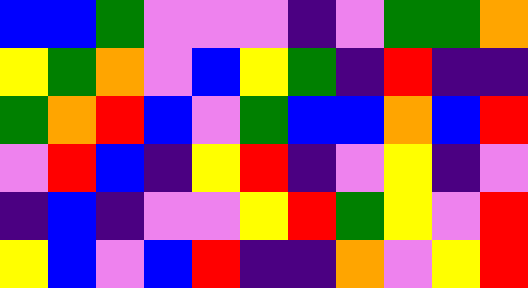[["blue", "blue", "green", "violet", "violet", "violet", "indigo", "violet", "green", "green", "orange"], ["yellow", "green", "orange", "violet", "blue", "yellow", "green", "indigo", "red", "indigo", "indigo"], ["green", "orange", "red", "blue", "violet", "green", "blue", "blue", "orange", "blue", "red"], ["violet", "red", "blue", "indigo", "yellow", "red", "indigo", "violet", "yellow", "indigo", "violet"], ["indigo", "blue", "indigo", "violet", "violet", "yellow", "red", "green", "yellow", "violet", "red"], ["yellow", "blue", "violet", "blue", "red", "indigo", "indigo", "orange", "violet", "yellow", "red"]]